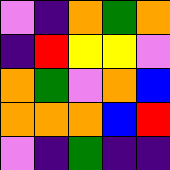[["violet", "indigo", "orange", "green", "orange"], ["indigo", "red", "yellow", "yellow", "violet"], ["orange", "green", "violet", "orange", "blue"], ["orange", "orange", "orange", "blue", "red"], ["violet", "indigo", "green", "indigo", "indigo"]]